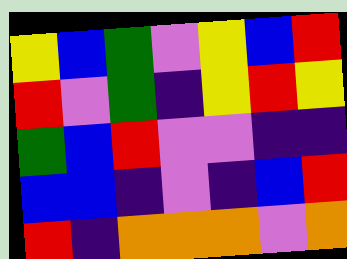[["yellow", "blue", "green", "violet", "yellow", "blue", "red"], ["red", "violet", "green", "indigo", "yellow", "red", "yellow"], ["green", "blue", "red", "violet", "violet", "indigo", "indigo"], ["blue", "blue", "indigo", "violet", "indigo", "blue", "red"], ["red", "indigo", "orange", "orange", "orange", "violet", "orange"]]